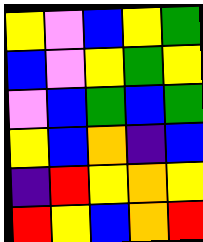[["yellow", "violet", "blue", "yellow", "green"], ["blue", "violet", "yellow", "green", "yellow"], ["violet", "blue", "green", "blue", "green"], ["yellow", "blue", "orange", "indigo", "blue"], ["indigo", "red", "yellow", "orange", "yellow"], ["red", "yellow", "blue", "orange", "red"]]